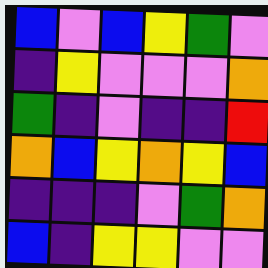[["blue", "violet", "blue", "yellow", "green", "violet"], ["indigo", "yellow", "violet", "violet", "violet", "orange"], ["green", "indigo", "violet", "indigo", "indigo", "red"], ["orange", "blue", "yellow", "orange", "yellow", "blue"], ["indigo", "indigo", "indigo", "violet", "green", "orange"], ["blue", "indigo", "yellow", "yellow", "violet", "violet"]]